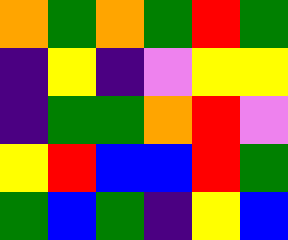[["orange", "green", "orange", "green", "red", "green"], ["indigo", "yellow", "indigo", "violet", "yellow", "yellow"], ["indigo", "green", "green", "orange", "red", "violet"], ["yellow", "red", "blue", "blue", "red", "green"], ["green", "blue", "green", "indigo", "yellow", "blue"]]